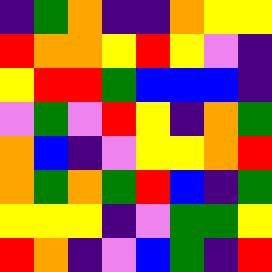[["indigo", "green", "orange", "indigo", "indigo", "orange", "yellow", "yellow"], ["red", "orange", "orange", "yellow", "red", "yellow", "violet", "indigo"], ["yellow", "red", "red", "green", "blue", "blue", "blue", "indigo"], ["violet", "green", "violet", "red", "yellow", "indigo", "orange", "green"], ["orange", "blue", "indigo", "violet", "yellow", "yellow", "orange", "red"], ["orange", "green", "orange", "green", "red", "blue", "indigo", "green"], ["yellow", "yellow", "yellow", "indigo", "violet", "green", "green", "yellow"], ["red", "orange", "indigo", "violet", "blue", "green", "indigo", "red"]]